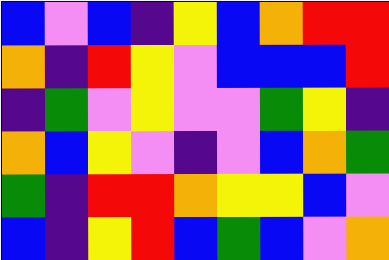[["blue", "violet", "blue", "indigo", "yellow", "blue", "orange", "red", "red"], ["orange", "indigo", "red", "yellow", "violet", "blue", "blue", "blue", "red"], ["indigo", "green", "violet", "yellow", "violet", "violet", "green", "yellow", "indigo"], ["orange", "blue", "yellow", "violet", "indigo", "violet", "blue", "orange", "green"], ["green", "indigo", "red", "red", "orange", "yellow", "yellow", "blue", "violet"], ["blue", "indigo", "yellow", "red", "blue", "green", "blue", "violet", "orange"]]